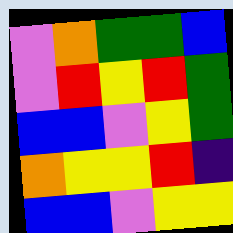[["violet", "orange", "green", "green", "blue"], ["violet", "red", "yellow", "red", "green"], ["blue", "blue", "violet", "yellow", "green"], ["orange", "yellow", "yellow", "red", "indigo"], ["blue", "blue", "violet", "yellow", "yellow"]]